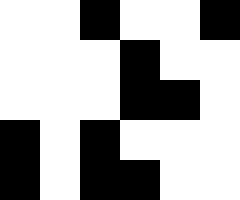[["white", "white", "black", "white", "white", "black"], ["white", "white", "white", "black", "white", "white"], ["white", "white", "white", "black", "black", "white"], ["black", "white", "black", "white", "white", "white"], ["black", "white", "black", "black", "white", "white"]]